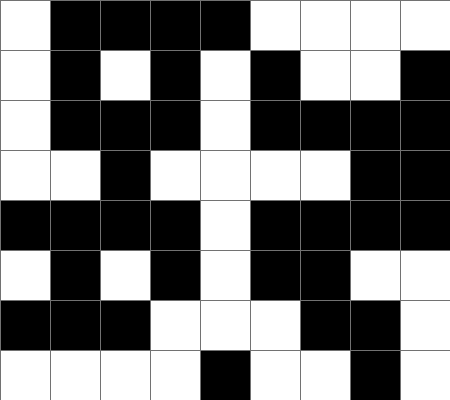[["white", "black", "black", "black", "black", "white", "white", "white", "white"], ["white", "black", "white", "black", "white", "black", "white", "white", "black"], ["white", "black", "black", "black", "white", "black", "black", "black", "black"], ["white", "white", "black", "white", "white", "white", "white", "black", "black"], ["black", "black", "black", "black", "white", "black", "black", "black", "black"], ["white", "black", "white", "black", "white", "black", "black", "white", "white"], ["black", "black", "black", "white", "white", "white", "black", "black", "white"], ["white", "white", "white", "white", "black", "white", "white", "black", "white"]]